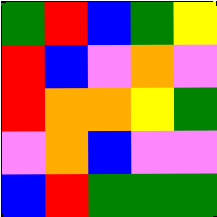[["green", "red", "blue", "green", "yellow"], ["red", "blue", "violet", "orange", "violet"], ["red", "orange", "orange", "yellow", "green"], ["violet", "orange", "blue", "violet", "violet"], ["blue", "red", "green", "green", "green"]]